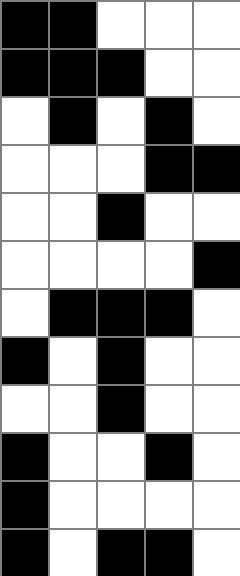[["black", "black", "white", "white", "white"], ["black", "black", "black", "white", "white"], ["white", "black", "white", "black", "white"], ["white", "white", "white", "black", "black"], ["white", "white", "black", "white", "white"], ["white", "white", "white", "white", "black"], ["white", "black", "black", "black", "white"], ["black", "white", "black", "white", "white"], ["white", "white", "black", "white", "white"], ["black", "white", "white", "black", "white"], ["black", "white", "white", "white", "white"], ["black", "white", "black", "black", "white"]]